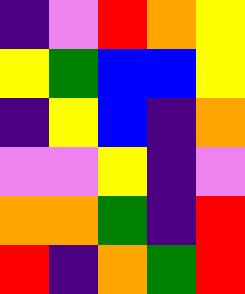[["indigo", "violet", "red", "orange", "yellow"], ["yellow", "green", "blue", "blue", "yellow"], ["indigo", "yellow", "blue", "indigo", "orange"], ["violet", "violet", "yellow", "indigo", "violet"], ["orange", "orange", "green", "indigo", "red"], ["red", "indigo", "orange", "green", "red"]]